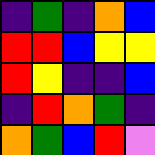[["indigo", "green", "indigo", "orange", "blue"], ["red", "red", "blue", "yellow", "yellow"], ["red", "yellow", "indigo", "indigo", "blue"], ["indigo", "red", "orange", "green", "indigo"], ["orange", "green", "blue", "red", "violet"]]